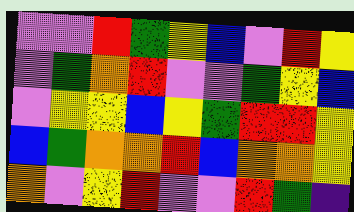[["violet", "violet", "red", "green", "yellow", "blue", "violet", "red", "yellow"], ["violet", "green", "orange", "red", "violet", "violet", "green", "yellow", "blue"], ["violet", "yellow", "yellow", "blue", "yellow", "green", "red", "red", "yellow"], ["blue", "green", "orange", "orange", "red", "blue", "orange", "orange", "yellow"], ["orange", "violet", "yellow", "red", "violet", "violet", "red", "green", "indigo"]]